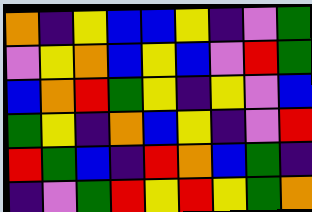[["orange", "indigo", "yellow", "blue", "blue", "yellow", "indigo", "violet", "green"], ["violet", "yellow", "orange", "blue", "yellow", "blue", "violet", "red", "green"], ["blue", "orange", "red", "green", "yellow", "indigo", "yellow", "violet", "blue"], ["green", "yellow", "indigo", "orange", "blue", "yellow", "indigo", "violet", "red"], ["red", "green", "blue", "indigo", "red", "orange", "blue", "green", "indigo"], ["indigo", "violet", "green", "red", "yellow", "red", "yellow", "green", "orange"]]